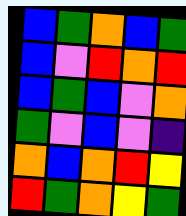[["blue", "green", "orange", "blue", "green"], ["blue", "violet", "red", "orange", "red"], ["blue", "green", "blue", "violet", "orange"], ["green", "violet", "blue", "violet", "indigo"], ["orange", "blue", "orange", "red", "yellow"], ["red", "green", "orange", "yellow", "green"]]